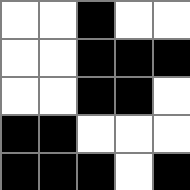[["white", "white", "black", "white", "white"], ["white", "white", "black", "black", "black"], ["white", "white", "black", "black", "white"], ["black", "black", "white", "white", "white"], ["black", "black", "black", "white", "black"]]